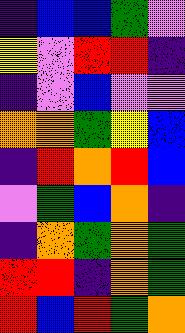[["indigo", "blue", "blue", "green", "violet"], ["yellow", "violet", "red", "red", "indigo"], ["indigo", "violet", "blue", "violet", "violet"], ["orange", "orange", "green", "yellow", "blue"], ["indigo", "red", "orange", "red", "blue"], ["violet", "green", "blue", "orange", "indigo"], ["indigo", "orange", "green", "orange", "green"], ["red", "red", "indigo", "orange", "green"], ["red", "blue", "red", "green", "orange"]]